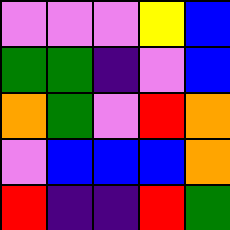[["violet", "violet", "violet", "yellow", "blue"], ["green", "green", "indigo", "violet", "blue"], ["orange", "green", "violet", "red", "orange"], ["violet", "blue", "blue", "blue", "orange"], ["red", "indigo", "indigo", "red", "green"]]